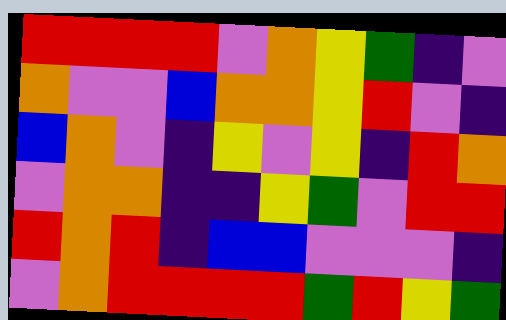[["red", "red", "red", "red", "violet", "orange", "yellow", "green", "indigo", "violet"], ["orange", "violet", "violet", "blue", "orange", "orange", "yellow", "red", "violet", "indigo"], ["blue", "orange", "violet", "indigo", "yellow", "violet", "yellow", "indigo", "red", "orange"], ["violet", "orange", "orange", "indigo", "indigo", "yellow", "green", "violet", "red", "red"], ["red", "orange", "red", "indigo", "blue", "blue", "violet", "violet", "violet", "indigo"], ["violet", "orange", "red", "red", "red", "red", "green", "red", "yellow", "green"]]